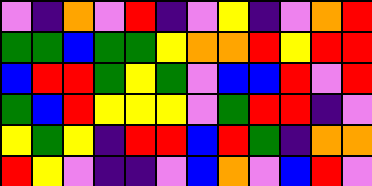[["violet", "indigo", "orange", "violet", "red", "indigo", "violet", "yellow", "indigo", "violet", "orange", "red"], ["green", "green", "blue", "green", "green", "yellow", "orange", "orange", "red", "yellow", "red", "red"], ["blue", "red", "red", "green", "yellow", "green", "violet", "blue", "blue", "red", "violet", "red"], ["green", "blue", "red", "yellow", "yellow", "yellow", "violet", "green", "red", "red", "indigo", "violet"], ["yellow", "green", "yellow", "indigo", "red", "red", "blue", "red", "green", "indigo", "orange", "orange"], ["red", "yellow", "violet", "indigo", "indigo", "violet", "blue", "orange", "violet", "blue", "red", "violet"]]